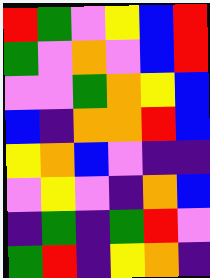[["red", "green", "violet", "yellow", "blue", "red"], ["green", "violet", "orange", "violet", "blue", "red"], ["violet", "violet", "green", "orange", "yellow", "blue"], ["blue", "indigo", "orange", "orange", "red", "blue"], ["yellow", "orange", "blue", "violet", "indigo", "indigo"], ["violet", "yellow", "violet", "indigo", "orange", "blue"], ["indigo", "green", "indigo", "green", "red", "violet"], ["green", "red", "indigo", "yellow", "orange", "indigo"]]